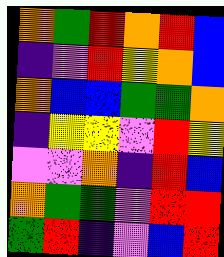[["orange", "green", "red", "orange", "red", "blue"], ["indigo", "violet", "red", "yellow", "orange", "blue"], ["orange", "blue", "blue", "green", "green", "orange"], ["indigo", "yellow", "yellow", "violet", "red", "yellow"], ["violet", "violet", "orange", "indigo", "red", "blue"], ["orange", "green", "green", "violet", "red", "red"], ["green", "red", "indigo", "violet", "blue", "red"]]